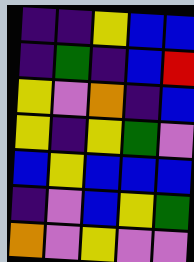[["indigo", "indigo", "yellow", "blue", "blue"], ["indigo", "green", "indigo", "blue", "red"], ["yellow", "violet", "orange", "indigo", "blue"], ["yellow", "indigo", "yellow", "green", "violet"], ["blue", "yellow", "blue", "blue", "blue"], ["indigo", "violet", "blue", "yellow", "green"], ["orange", "violet", "yellow", "violet", "violet"]]